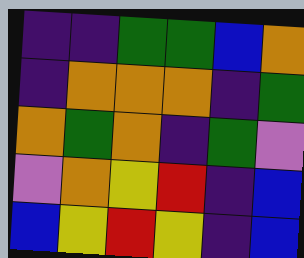[["indigo", "indigo", "green", "green", "blue", "orange"], ["indigo", "orange", "orange", "orange", "indigo", "green"], ["orange", "green", "orange", "indigo", "green", "violet"], ["violet", "orange", "yellow", "red", "indigo", "blue"], ["blue", "yellow", "red", "yellow", "indigo", "blue"]]